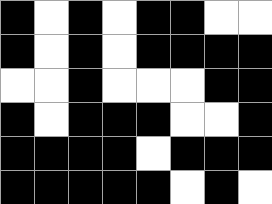[["black", "white", "black", "white", "black", "black", "white", "white"], ["black", "white", "black", "white", "black", "black", "black", "black"], ["white", "white", "black", "white", "white", "white", "black", "black"], ["black", "white", "black", "black", "black", "white", "white", "black"], ["black", "black", "black", "black", "white", "black", "black", "black"], ["black", "black", "black", "black", "black", "white", "black", "white"]]